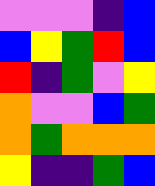[["violet", "violet", "violet", "indigo", "blue"], ["blue", "yellow", "green", "red", "blue"], ["red", "indigo", "green", "violet", "yellow"], ["orange", "violet", "violet", "blue", "green"], ["orange", "green", "orange", "orange", "orange"], ["yellow", "indigo", "indigo", "green", "blue"]]